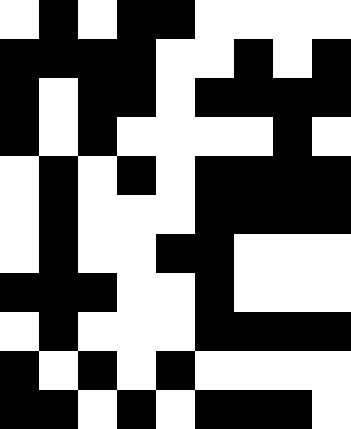[["white", "black", "white", "black", "black", "white", "white", "white", "white"], ["black", "black", "black", "black", "white", "white", "black", "white", "black"], ["black", "white", "black", "black", "white", "black", "black", "black", "black"], ["black", "white", "black", "white", "white", "white", "white", "black", "white"], ["white", "black", "white", "black", "white", "black", "black", "black", "black"], ["white", "black", "white", "white", "white", "black", "black", "black", "black"], ["white", "black", "white", "white", "black", "black", "white", "white", "white"], ["black", "black", "black", "white", "white", "black", "white", "white", "white"], ["white", "black", "white", "white", "white", "black", "black", "black", "black"], ["black", "white", "black", "white", "black", "white", "white", "white", "white"], ["black", "black", "white", "black", "white", "black", "black", "black", "white"]]